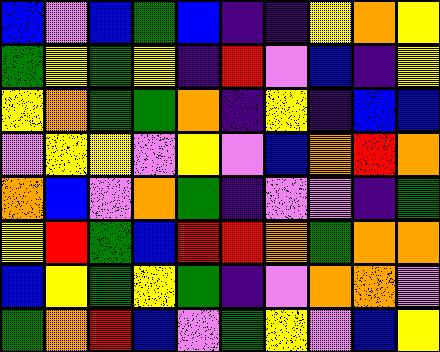[["blue", "violet", "blue", "green", "blue", "indigo", "indigo", "yellow", "orange", "yellow"], ["green", "yellow", "green", "yellow", "indigo", "red", "violet", "blue", "indigo", "yellow"], ["yellow", "orange", "green", "green", "orange", "indigo", "yellow", "indigo", "blue", "blue"], ["violet", "yellow", "yellow", "violet", "yellow", "violet", "blue", "orange", "red", "orange"], ["orange", "blue", "violet", "orange", "green", "indigo", "violet", "violet", "indigo", "green"], ["yellow", "red", "green", "blue", "red", "red", "orange", "green", "orange", "orange"], ["blue", "yellow", "green", "yellow", "green", "indigo", "violet", "orange", "orange", "violet"], ["green", "orange", "red", "blue", "violet", "green", "yellow", "violet", "blue", "yellow"]]